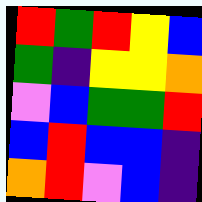[["red", "green", "red", "yellow", "blue"], ["green", "indigo", "yellow", "yellow", "orange"], ["violet", "blue", "green", "green", "red"], ["blue", "red", "blue", "blue", "indigo"], ["orange", "red", "violet", "blue", "indigo"]]